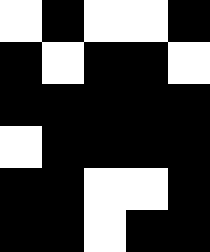[["white", "black", "white", "white", "black"], ["black", "white", "black", "black", "white"], ["black", "black", "black", "black", "black"], ["white", "black", "black", "black", "black"], ["black", "black", "white", "white", "black"], ["black", "black", "white", "black", "black"]]